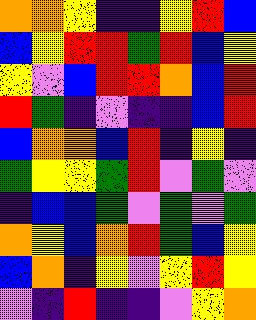[["orange", "orange", "yellow", "indigo", "indigo", "yellow", "red", "blue"], ["blue", "yellow", "red", "red", "green", "red", "blue", "yellow"], ["yellow", "violet", "blue", "red", "red", "orange", "blue", "red"], ["red", "green", "indigo", "violet", "indigo", "indigo", "blue", "red"], ["blue", "orange", "orange", "blue", "red", "indigo", "yellow", "indigo"], ["green", "yellow", "yellow", "green", "red", "violet", "green", "violet"], ["indigo", "blue", "blue", "green", "violet", "green", "violet", "green"], ["orange", "yellow", "blue", "orange", "red", "green", "blue", "yellow"], ["blue", "orange", "indigo", "yellow", "violet", "yellow", "red", "yellow"], ["violet", "indigo", "red", "indigo", "indigo", "violet", "yellow", "orange"]]